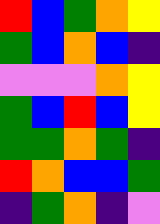[["red", "blue", "green", "orange", "yellow"], ["green", "blue", "orange", "blue", "indigo"], ["violet", "violet", "violet", "orange", "yellow"], ["green", "blue", "red", "blue", "yellow"], ["green", "green", "orange", "green", "indigo"], ["red", "orange", "blue", "blue", "green"], ["indigo", "green", "orange", "indigo", "violet"]]